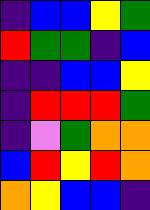[["indigo", "blue", "blue", "yellow", "green"], ["red", "green", "green", "indigo", "blue"], ["indigo", "indigo", "blue", "blue", "yellow"], ["indigo", "red", "red", "red", "green"], ["indigo", "violet", "green", "orange", "orange"], ["blue", "red", "yellow", "red", "orange"], ["orange", "yellow", "blue", "blue", "indigo"]]